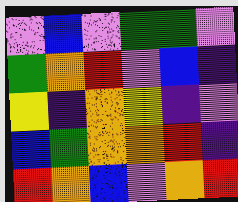[["violet", "blue", "violet", "green", "green", "violet"], ["green", "orange", "red", "violet", "blue", "indigo"], ["yellow", "indigo", "orange", "yellow", "indigo", "violet"], ["blue", "green", "orange", "orange", "red", "indigo"], ["red", "orange", "blue", "violet", "orange", "red"]]